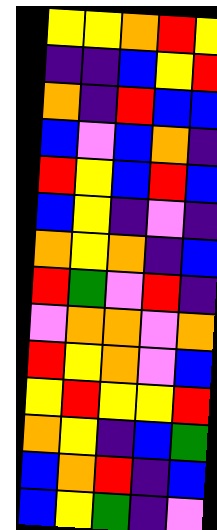[["yellow", "yellow", "orange", "red", "yellow"], ["indigo", "indigo", "blue", "yellow", "red"], ["orange", "indigo", "red", "blue", "blue"], ["blue", "violet", "blue", "orange", "indigo"], ["red", "yellow", "blue", "red", "blue"], ["blue", "yellow", "indigo", "violet", "indigo"], ["orange", "yellow", "orange", "indigo", "blue"], ["red", "green", "violet", "red", "indigo"], ["violet", "orange", "orange", "violet", "orange"], ["red", "yellow", "orange", "violet", "blue"], ["yellow", "red", "yellow", "yellow", "red"], ["orange", "yellow", "indigo", "blue", "green"], ["blue", "orange", "red", "indigo", "blue"], ["blue", "yellow", "green", "indigo", "violet"]]